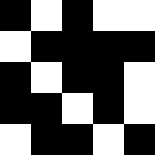[["black", "white", "black", "white", "white"], ["white", "black", "black", "black", "black"], ["black", "white", "black", "black", "white"], ["black", "black", "white", "black", "white"], ["white", "black", "black", "white", "black"]]